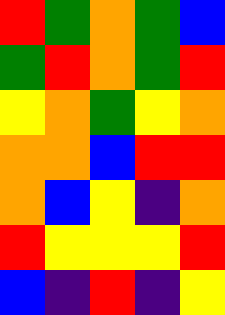[["red", "green", "orange", "green", "blue"], ["green", "red", "orange", "green", "red"], ["yellow", "orange", "green", "yellow", "orange"], ["orange", "orange", "blue", "red", "red"], ["orange", "blue", "yellow", "indigo", "orange"], ["red", "yellow", "yellow", "yellow", "red"], ["blue", "indigo", "red", "indigo", "yellow"]]